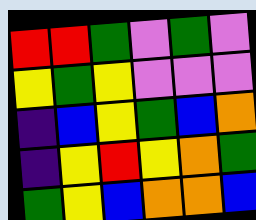[["red", "red", "green", "violet", "green", "violet"], ["yellow", "green", "yellow", "violet", "violet", "violet"], ["indigo", "blue", "yellow", "green", "blue", "orange"], ["indigo", "yellow", "red", "yellow", "orange", "green"], ["green", "yellow", "blue", "orange", "orange", "blue"]]